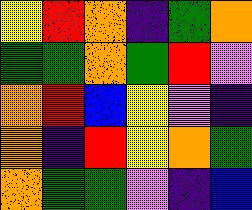[["yellow", "red", "orange", "indigo", "green", "orange"], ["green", "green", "orange", "green", "red", "violet"], ["orange", "red", "blue", "yellow", "violet", "indigo"], ["orange", "indigo", "red", "yellow", "orange", "green"], ["orange", "green", "green", "violet", "indigo", "blue"]]